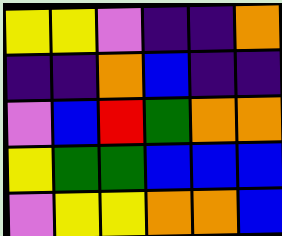[["yellow", "yellow", "violet", "indigo", "indigo", "orange"], ["indigo", "indigo", "orange", "blue", "indigo", "indigo"], ["violet", "blue", "red", "green", "orange", "orange"], ["yellow", "green", "green", "blue", "blue", "blue"], ["violet", "yellow", "yellow", "orange", "orange", "blue"]]